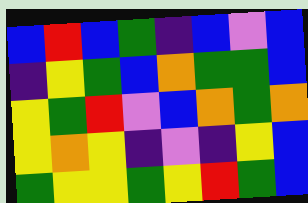[["blue", "red", "blue", "green", "indigo", "blue", "violet", "blue"], ["indigo", "yellow", "green", "blue", "orange", "green", "green", "blue"], ["yellow", "green", "red", "violet", "blue", "orange", "green", "orange"], ["yellow", "orange", "yellow", "indigo", "violet", "indigo", "yellow", "blue"], ["green", "yellow", "yellow", "green", "yellow", "red", "green", "blue"]]